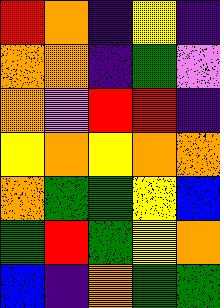[["red", "orange", "indigo", "yellow", "indigo"], ["orange", "orange", "indigo", "green", "violet"], ["orange", "violet", "red", "red", "indigo"], ["yellow", "orange", "yellow", "orange", "orange"], ["orange", "green", "green", "yellow", "blue"], ["green", "red", "green", "yellow", "orange"], ["blue", "indigo", "orange", "green", "green"]]